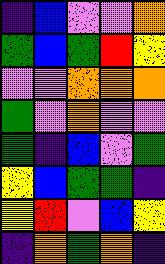[["indigo", "blue", "violet", "violet", "orange"], ["green", "blue", "green", "red", "yellow"], ["violet", "violet", "orange", "orange", "orange"], ["green", "violet", "orange", "violet", "violet"], ["green", "indigo", "blue", "violet", "green"], ["yellow", "blue", "green", "green", "indigo"], ["yellow", "red", "violet", "blue", "yellow"], ["indigo", "orange", "green", "orange", "indigo"]]